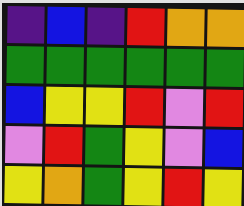[["indigo", "blue", "indigo", "red", "orange", "orange"], ["green", "green", "green", "green", "green", "green"], ["blue", "yellow", "yellow", "red", "violet", "red"], ["violet", "red", "green", "yellow", "violet", "blue"], ["yellow", "orange", "green", "yellow", "red", "yellow"]]